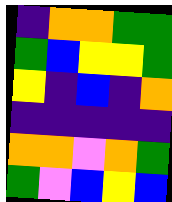[["indigo", "orange", "orange", "green", "green"], ["green", "blue", "yellow", "yellow", "green"], ["yellow", "indigo", "blue", "indigo", "orange"], ["indigo", "indigo", "indigo", "indigo", "indigo"], ["orange", "orange", "violet", "orange", "green"], ["green", "violet", "blue", "yellow", "blue"]]